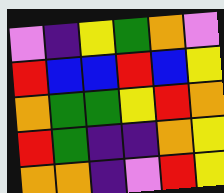[["violet", "indigo", "yellow", "green", "orange", "violet"], ["red", "blue", "blue", "red", "blue", "yellow"], ["orange", "green", "green", "yellow", "red", "orange"], ["red", "green", "indigo", "indigo", "orange", "yellow"], ["orange", "orange", "indigo", "violet", "red", "yellow"]]